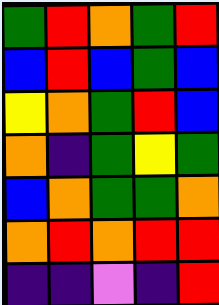[["green", "red", "orange", "green", "red"], ["blue", "red", "blue", "green", "blue"], ["yellow", "orange", "green", "red", "blue"], ["orange", "indigo", "green", "yellow", "green"], ["blue", "orange", "green", "green", "orange"], ["orange", "red", "orange", "red", "red"], ["indigo", "indigo", "violet", "indigo", "red"]]